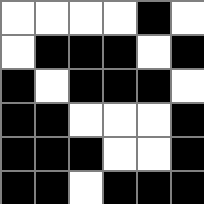[["white", "white", "white", "white", "black", "white"], ["white", "black", "black", "black", "white", "black"], ["black", "white", "black", "black", "black", "white"], ["black", "black", "white", "white", "white", "black"], ["black", "black", "black", "white", "white", "black"], ["black", "black", "white", "black", "black", "black"]]